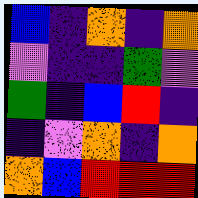[["blue", "indigo", "orange", "indigo", "orange"], ["violet", "indigo", "indigo", "green", "violet"], ["green", "indigo", "blue", "red", "indigo"], ["indigo", "violet", "orange", "indigo", "orange"], ["orange", "blue", "red", "red", "red"]]